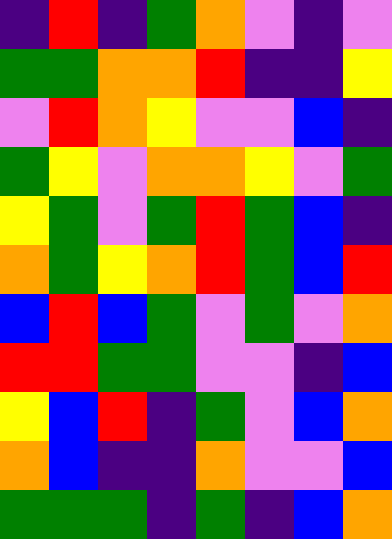[["indigo", "red", "indigo", "green", "orange", "violet", "indigo", "violet"], ["green", "green", "orange", "orange", "red", "indigo", "indigo", "yellow"], ["violet", "red", "orange", "yellow", "violet", "violet", "blue", "indigo"], ["green", "yellow", "violet", "orange", "orange", "yellow", "violet", "green"], ["yellow", "green", "violet", "green", "red", "green", "blue", "indigo"], ["orange", "green", "yellow", "orange", "red", "green", "blue", "red"], ["blue", "red", "blue", "green", "violet", "green", "violet", "orange"], ["red", "red", "green", "green", "violet", "violet", "indigo", "blue"], ["yellow", "blue", "red", "indigo", "green", "violet", "blue", "orange"], ["orange", "blue", "indigo", "indigo", "orange", "violet", "violet", "blue"], ["green", "green", "green", "indigo", "green", "indigo", "blue", "orange"]]